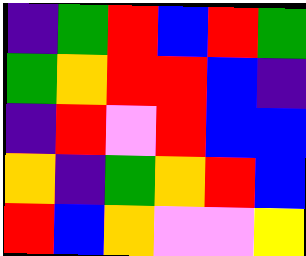[["indigo", "green", "red", "blue", "red", "green"], ["green", "orange", "red", "red", "blue", "indigo"], ["indigo", "red", "violet", "red", "blue", "blue"], ["orange", "indigo", "green", "orange", "red", "blue"], ["red", "blue", "orange", "violet", "violet", "yellow"]]